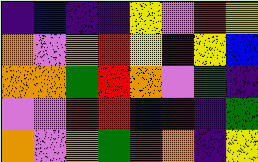[["indigo", "blue", "indigo", "indigo", "yellow", "violet", "red", "yellow"], ["orange", "violet", "orange", "red", "yellow", "indigo", "yellow", "blue"], ["orange", "orange", "green", "red", "orange", "violet", "green", "indigo"], ["violet", "violet", "red", "red", "blue", "indigo", "indigo", "green"], ["orange", "violet", "orange", "green", "red", "orange", "indigo", "yellow"]]